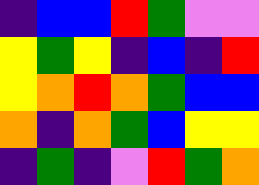[["indigo", "blue", "blue", "red", "green", "violet", "violet"], ["yellow", "green", "yellow", "indigo", "blue", "indigo", "red"], ["yellow", "orange", "red", "orange", "green", "blue", "blue"], ["orange", "indigo", "orange", "green", "blue", "yellow", "yellow"], ["indigo", "green", "indigo", "violet", "red", "green", "orange"]]